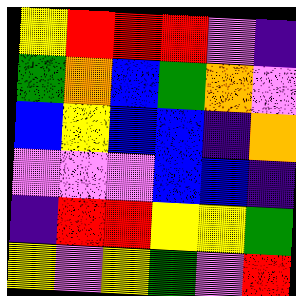[["yellow", "red", "red", "red", "violet", "indigo"], ["green", "orange", "blue", "green", "orange", "violet"], ["blue", "yellow", "blue", "blue", "indigo", "orange"], ["violet", "violet", "violet", "blue", "blue", "indigo"], ["indigo", "red", "red", "yellow", "yellow", "green"], ["yellow", "violet", "yellow", "green", "violet", "red"]]